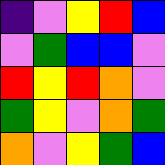[["indigo", "violet", "yellow", "red", "blue"], ["violet", "green", "blue", "blue", "violet"], ["red", "yellow", "red", "orange", "violet"], ["green", "yellow", "violet", "orange", "green"], ["orange", "violet", "yellow", "green", "blue"]]